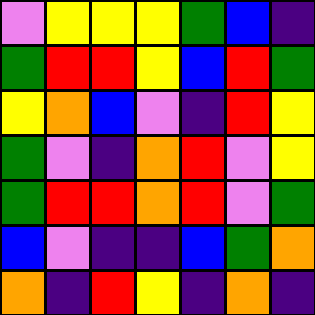[["violet", "yellow", "yellow", "yellow", "green", "blue", "indigo"], ["green", "red", "red", "yellow", "blue", "red", "green"], ["yellow", "orange", "blue", "violet", "indigo", "red", "yellow"], ["green", "violet", "indigo", "orange", "red", "violet", "yellow"], ["green", "red", "red", "orange", "red", "violet", "green"], ["blue", "violet", "indigo", "indigo", "blue", "green", "orange"], ["orange", "indigo", "red", "yellow", "indigo", "orange", "indigo"]]